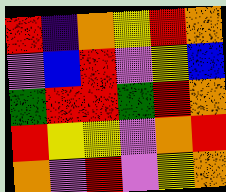[["red", "indigo", "orange", "yellow", "red", "orange"], ["violet", "blue", "red", "violet", "yellow", "blue"], ["green", "red", "red", "green", "red", "orange"], ["red", "yellow", "yellow", "violet", "orange", "red"], ["orange", "violet", "red", "violet", "yellow", "orange"]]